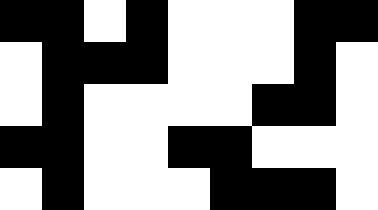[["black", "black", "white", "black", "white", "white", "white", "black", "black"], ["white", "black", "black", "black", "white", "white", "white", "black", "white"], ["white", "black", "white", "white", "white", "white", "black", "black", "white"], ["black", "black", "white", "white", "black", "black", "white", "white", "white"], ["white", "black", "white", "white", "white", "black", "black", "black", "white"]]